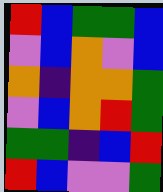[["red", "blue", "green", "green", "blue"], ["violet", "blue", "orange", "violet", "blue"], ["orange", "indigo", "orange", "orange", "green"], ["violet", "blue", "orange", "red", "green"], ["green", "green", "indigo", "blue", "red"], ["red", "blue", "violet", "violet", "green"]]